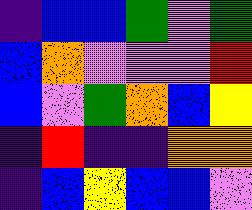[["indigo", "blue", "blue", "green", "violet", "green"], ["blue", "orange", "violet", "violet", "violet", "red"], ["blue", "violet", "green", "orange", "blue", "yellow"], ["indigo", "red", "indigo", "indigo", "orange", "orange"], ["indigo", "blue", "yellow", "blue", "blue", "violet"]]